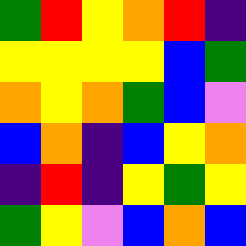[["green", "red", "yellow", "orange", "red", "indigo"], ["yellow", "yellow", "yellow", "yellow", "blue", "green"], ["orange", "yellow", "orange", "green", "blue", "violet"], ["blue", "orange", "indigo", "blue", "yellow", "orange"], ["indigo", "red", "indigo", "yellow", "green", "yellow"], ["green", "yellow", "violet", "blue", "orange", "blue"]]